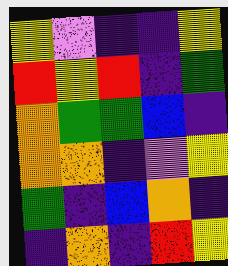[["yellow", "violet", "indigo", "indigo", "yellow"], ["red", "yellow", "red", "indigo", "green"], ["orange", "green", "green", "blue", "indigo"], ["orange", "orange", "indigo", "violet", "yellow"], ["green", "indigo", "blue", "orange", "indigo"], ["indigo", "orange", "indigo", "red", "yellow"]]